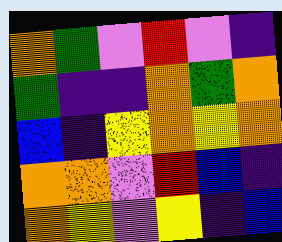[["orange", "green", "violet", "red", "violet", "indigo"], ["green", "indigo", "indigo", "orange", "green", "orange"], ["blue", "indigo", "yellow", "orange", "yellow", "orange"], ["orange", "orange", "violet", "red", "blue", "indigo"], ["orange", "yellow", "violet", "yellow", "indigo", "blue"]]